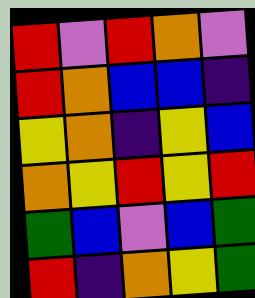[["red", "violet", "red", "orange", "violet"], ["red", "orange", "blue", "blue", "indigo"], ["yellow", "orange", "indigo", "yellow", "blue"], ["orange", "yellow", "red", "yellow", "red"], ["green", "blue", "violet", "blue", "green"], ["red", "indigo", "orange", "yellow", "green"]]